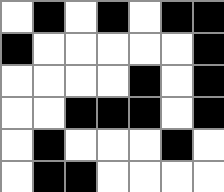[["white", "black", "white", "black", "white", "black", "black"], ["black", "white", "white", "white", "white", "white", "black"], ["white", "white", "white", "white", "black", "white", "black"], ["white", "white", "black", "black", "black", "white", "black"], ["white", "black", "white", "white", "white", "black", "white"], ["white", "black", "black", "white", "white", "white", "white"]]